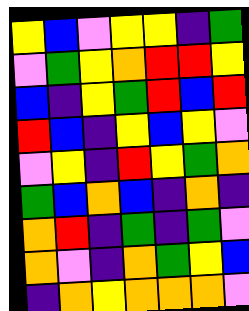[["yellow", "blue", "violet", "yellow", "yellow", "indigo", "green"], ["violet", "green", "yellow", "orange", "red", "red", "yellow"], ["blue", "indigo", "yellow", "green", "red", "blue", "red"], ["red", "blue", "indigo", "yellow", "blue", "yellow", "violet"], ["violet", "yellow", "indigo", "red", "yellow", "green", "orange"], ["green", "blue", "orange", "blue", "indigo", "orange", "indigo"], ["orange", "red", "indigo", "green", "indigo", "green", "violet"], ["orange", "violet", "indigo", "orange", "green", "yellow", "blue"], ["indigo", "orange", "yellow", "orange", "orange", "orange", "violet"]]